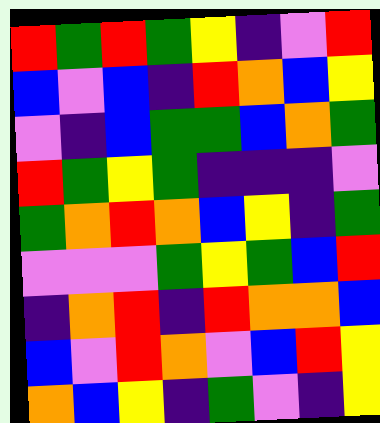[["red", "green", "red", "green", "yellow", "indigo", "violet", "red"], ["blue", "violet", "blue", "indigo", "red", "orange", "blue", "yellow"], ["violet", "indigo", "blue", "green", "green", "blue", "orange", "green"], ["red", "green", "yellow", "green", "indigo", "indigo", "indigo", "violet"], ["green", "orange", "red", "orange", "blue", "yellow", "indigo", "green"], ["violet", "violet", "violet", "green", "yellow", "green", "blue", "red"], ["indigo", "orange", "red", "indigo", "red", "orange", "orange", "blue"], ["blue", "violet", "red", "orange", "violet", "blue", "red", "yellow"], ["orange", "blue", "yellow", "indigo", "green", "violet", "indigo", "yellow"]]